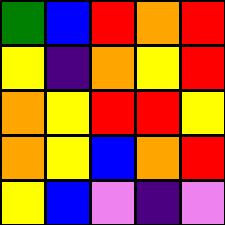[["green", "blue", "red", "orange", "red"], ["yellow", "indigo", "orange", "yellow", "red"], ["orange", "yellow", "red", "red", "yellow"], ["orange", "yellow", "blue", "orange", "red"], ["yellow", "blue", "violet", "indigo", "violet"]]